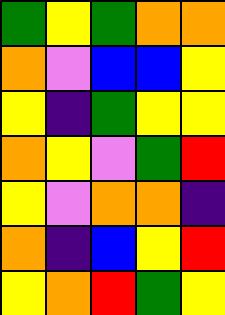[["green", "yellow", "green", "orange", "orange"], ["orange", "violet", "blue", "blue", "yellow"], ["yellow", "indigo", "green", "yellow", "yellow"], ["orange", "yellow", "violet", "green", "red"], ["yellow", "violet", "orange", "orange", "indigo"], ["orange", "indigo", "blue", "yellow", "red"], ["yellow", "orange", "red", "green", "yellow"]]